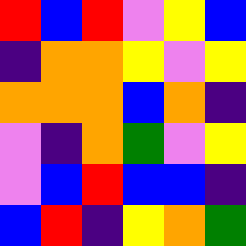[["red", "blue", "red", "violet", "yellow", "blue"], ["indigo", "orange", "orange", "yellow", "violet", "yellow"], ["orange", "orange", "orange", "blue", "orange", "indigo"], ["violet", "indigo", "orange", "green", "violet", "yellow"], ["violet", "blue", "red", "blue", "blue", "indigo"], ["blue", "red", "indigo", "yellow", "orange", "green"]]